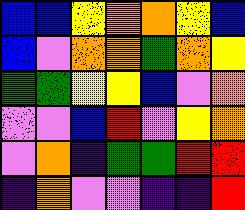[["blue", "blue", "yellow", "orange", "orange", "yellow", "blue"], ["blue", "violet", "orange", "orange", "green", "orange", "yellow"], ["green", "green", "yellow", "yellow", "blue", "violet", "orange"], ["violet", "violet", "blue", "red", "violet", "yellow", "orange"], ["violet", "orange", "indigo", "green", "green", "red", "red"], ["indigo", "orange", "violet", "violet", "indigo", "indigo", "red"]]